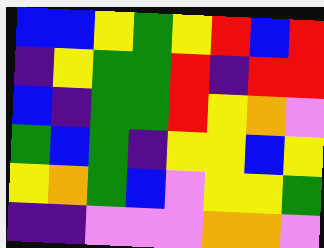[["blue", "blue", "yellow", "green", "yellow", "red", "blue", "red"], ["indigo", "yellow", "green", "green", "red", "indigo", "red", "red"], ["blue", "indigo", "green", "green", "red", "yellow", "orange", "violet"], ["green", "blue", "green", "indigo", "yellow", "yellow", "blue", "yellow"], ["yellow", "orange", "green", "blue", "violet", "yellow", "yellow", "green"], ["indigo", "indigo", "violet", "violet", "violet", "orange", "orange", "violet"]]